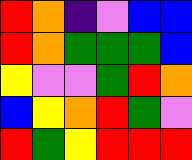[["red", "orange", "indigo", "violet", "blue", "blue"], ["red", "orange", "green", "green", "green", "blue"], ["yellow", "violet", "violet", "green", "red", "orange"], ["blue", "yellow", "orange", "red", "green", "violet"], ["red", "green", "yellow", "red", "red", "red"]]